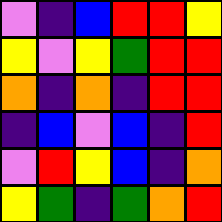[["violet", "indigo", "blue", "red", "red", "yellow"], ["yellow", "violet", "yellow", "green", "red", "red"], ["orange", "indigo", "orange", "indigo", "red", "red"], ["indigo", "blue", "violet", "blue", "indigo", "red"], ["violet", "red", "yellow", "blue", "indigo", "orange"], ["yellow", "green", "indigo", "green", "orange", "red"]]